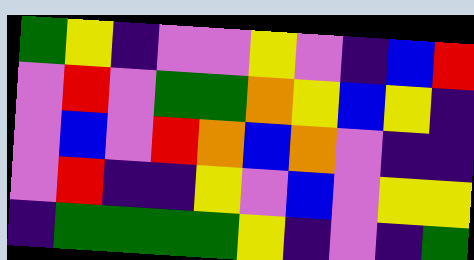[["green", "yellow", "indigo", "violet", "violet", "yellow", "violet", "indigo", "blue", "red"], ["violet", "red", "violet", "green", "green", "orange", "yellow", "blue", "yellow", "indigo"], ["violet", "blue", "violet", "red", "orange", "blue", "orange", "violet", "indigo", "indigo"], ["violet", "red", "indigo", "indigo", "yellow", "violet", "blue", "violet", "yellow", "yellow"], ["indigo", "green", "green", "green", "green", "yellow", "indigo", "violet", "indigo", "green"]]